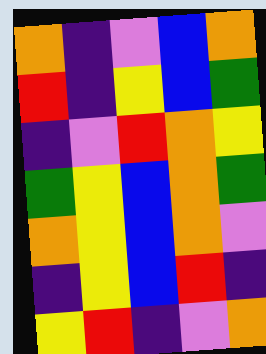[["orange", "indigo", "violet", "blue", "orange"], ["red", "indigo", "yellow", "blue", "green"], ["indigo", "violet", "red", "orange", "yellow"], ["green", "yellow", "blue", "orange", "green"], ["orange", "yellow", "blue", "orange", "violet"], ["indigo", "yellow", "blue", "red", "indigo"], ["yellow", "red", "indigo", "violet", "orange"]]